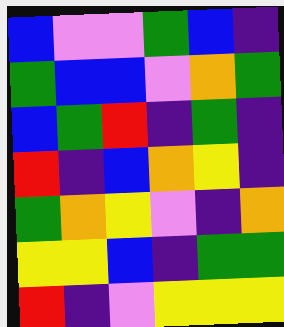[["blue", "violet", "violet", "green", "blue", "indigo"], ["green", "blue", "blue", "violet", "orange", "green"], ["blue", "green", "red", "indigo", "green", "indigo"], ["red", "indigo", "blue", "orange", "yellow", "indigo"], ["green", "orange", "yellow", "violet", "indigo", "orange"], ["yellow", "yellow", "blue", "indigo", "green", "green"], ["red", "indigo", "violet", "yellow", "yellow", "yellow"]]